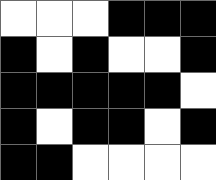[["white", "white", "white", "black", "black", "black"], ["black", "white", "black", "white", "white", "black"], ["black", "black", "black", "black", "black", "white"], ["black", "white", "black", "black", "white", "black"], ["black", "black", "white", "white", "white", "white"]]